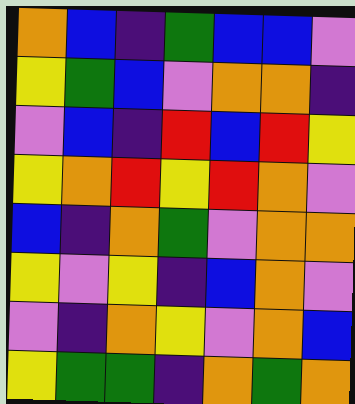[["orange", "blue", "indigo", "green", "blue", "blue", "violet"], ["yellow", "green", "blue", "violet", "orange", "orange", "indigo"], ["violet", "blue", "indigo", "red", "blue", "red", "yellow"], ["yellow", "orange", "red", "yellow", "red", "orange", "violet"], ["blue", "indigo", "orange", "green", "violet", "orange", "orange"], ["yellow", "violet", "yellow", "indigo", "blue", "orange", "violet"], ["violet", "indigo", "orange", "yellow", "violet", "orange", "blue"], ["yellow", "green", "green", "indigo", "orange", "green", "orange"]]